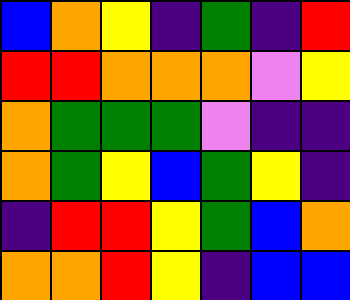[["blue", "orange", "yellow", "indigo", "green", "indigo", "red"], ["red", "red", "orange", "orange", "orange", "violet", "yellow"], ["orange", "green", "green", "green", "violet", "indigo", "indigo"], ["orange", "green", "yellow", "blue", "green", "yellow", "indigo"], ["indigo", "red", "red", "yellow", "green", "blue", "orange"], ["orange", "orange", "red", "yellow", "indigo", "blue", "blue"]]